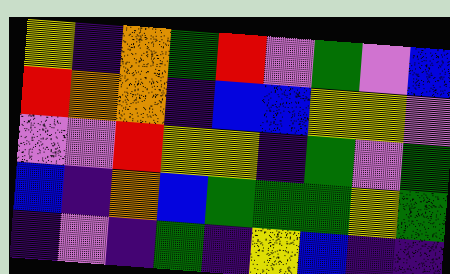[["yellow", "indigo", "orange", "green", "red", "violet", "green", "violet", "blue"], ["red", "orange", "orange", "indigo", "blue", "blue", "yellow", "yellow", "violet"], ["violet", "violet", "red", "yellow", "yellow", "indigo", "green", "violet", "green"], ["blue", "indigo", "orange", "blue", "green", "green", "green", "yellow", "green"], ["indigo", "violet", "indigo", "green", "indigo", "yellow", "blue", "indigo", "indigo"]]